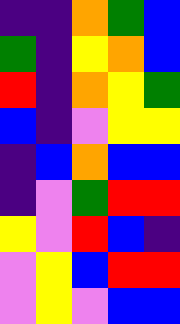[["indigo", "indigo", "orange", "green", "blue"], ["green", "indigo", "yellow", "orange", "blue"], ["red", "indigo", "orange", "yellow", "green"], ["blue", "indigo", "violet", "yellow", "yellow"], ["indigo", "blue", "orange", "blue", "blue"], ["indigo", "violet", "green", "red", "red"], ["yellow", "violet", "red", "blue", "indigo"], ["violet", "yellow", "blue", "red", "red"], ["violet", "yellow", "violet", "blue", "blue"]]